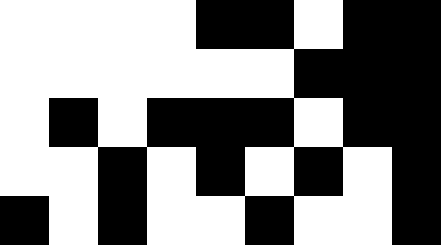[["white", "white", "white", "white", "black", "black", "white", "black", "black"], ["white", "white", "white", "white", "white", "white", "black", "black", "black"], ["white", "black", "white", "black", "black", "black", "white", "black", "black"], ["white", "white", "black", "white", "black", "white", "black", "white", "black"], ["black", "white", "black", "white", "white", "black", "white", "white", "black"]]